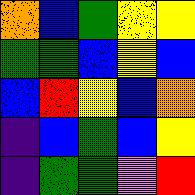[["orange", "blue", "green", "yellow", "yellow"], ["green", "green", "blue", "yellow", "blue"], ["blue", "red", "yellow", "blue", "orange"], ["indigo", "blue", "green", "blue", "yellow"], ["indigo", "green", "green", "violet", "red"]]